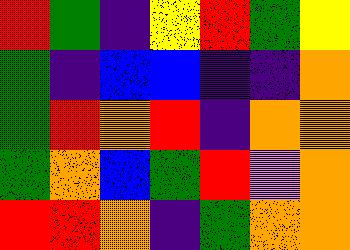[["red", "green", "indigo", "yellow", "red", "green", "yellow"], ["green", "indigo", "blue", "blue", "indigo", "indigo", "orange"], ["green", "red", "orange", "red", "indigo", "orange", "orange"], ["green", "orange", "blue", "green", "red", "violet", "orange"], ["red", "red", "orange", "indigo", "green", "orange", "orange"]]